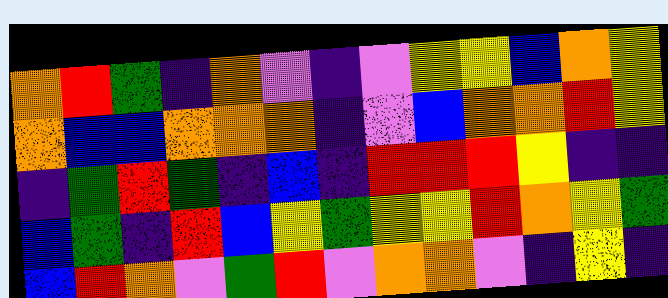[["orange", "red", "green", "indigo", "orange", "violet", "indigo", "violet", "yellow", "yellow", "blue", "orange", "yellow"], ["orange", "blue", "blue", "orange", "orange", "orange", "indigo", "violet", "blue", "orange", "orange", "red", "yellow"], ["indigo", "green", "red", "green", "indigo", "blue", "indigo", "red", "red", "red", "yellow", "indigo", "indigo"], ["blue", "green", "indigo", "red", "blue", "yellow", "green", "yellow", "yellow", "red", "orange", "yellow", "green"], ["blue", "red", "orange", "violet", "green", "red", "violet", "orange", "orange", "violet", "indigo", "yellow", "indigo"]]